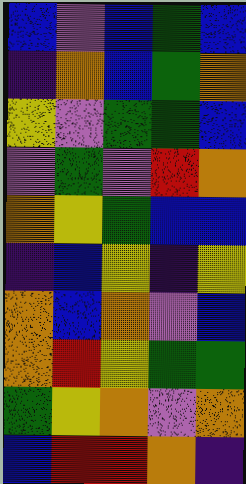[["blue", "violet", "blue", "green", "blue"], ["indigo", "orange", "blue", "green", "orange"], ["yellow", "violet", "green", "green", "blue"], ["violet", "green", "violet", "red", "orange"], ["orange", "yellow", "green", "blue", "blue"], ["indigo", "blue", "yellow", "indigo", "yellow"], ["orange", "blue", "orange", "violet", "blue"], ["orange", "red", "yellow", "green", "green"], ["green", "yellow", "orange", "violet", "orange"], ["blue", "red", "red", "orange", "indigo"]]